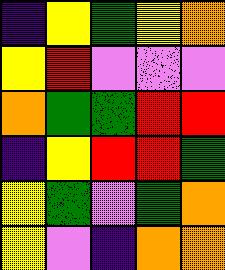[["indigo", "yellow", "green", "yellow", "orange"], ["yellow", "red", "violet", "violet", "violet"], ["orange", "green", "green", "red", "red"], ["indigo", "yellow", "red", "red", "green"], ["yellow", "green", "violet", "green", "orange"], ["yellow", "violet", "indigo", "orange", "orange"]]